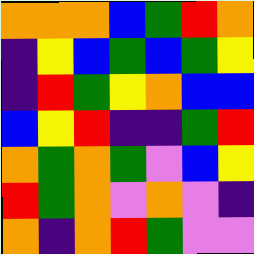[["orange", "orange", "orange", "blue", "green", "red", "orange"], ["indigo", "yellow", "blue", "green", "blue", "green", "yellow"], ["indigo", "red", "green", "yellow", "orange", "blue", "blue"], ["blue", "yellow", "red", "indigo", "indigo", "green", "red"], ["orange", "green", "orange", "green", "violet", "blue", "yellow"], ["red", "green", "orange", "violet", "orange", "violet", "indigo"], ["orange", "indigo", "orange", "red", "green", "violet", "violet"]]